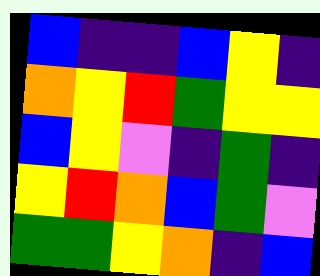[["blue", "indigo", "indigo", "blue", "yellow", "indigo"], ["orange", "yellow", "red", "green", "yellow", "yellow"], ["blue", "yellow", "violet", "indigo", "green", "indigo"], ["yellow", "red", "orange", "blue", "green", "violet"], ["green", "green", "yellow", "orange", "indigo", "blue"]]